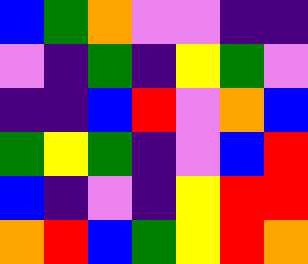[["blue", "green", "orange", "violet", "violet", "indigo", "indigo"], ["violet", "indigo", "green", "indigo", "yellow", "green", "violet"], ["indigo", "indigo", "blue", "red", "violet", "orange", "blue"], ["green", "yellow", "green", "indigo", "violet", "blue", "red"], ["blue", "indigo", "violet", "indigo", "yellow", "red", "red"], ["orange", "red", "blue", "green", "yellow", "red", "orange"]]